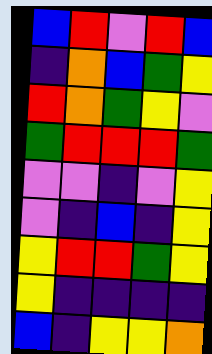[["blue", "red", "violet", "red", "blue"], ["indigo", "orange", "blue", "green", "yellow"], ["red", "orange", "green", "yellow", "violet"], ["green", "red", "red", "red", "green"], ["violet", "violet", "indigo", "violet", "yellow"], ["violet", "indigo", "blue", "indigo", "yellow"], ["yellow", "red", "red", "green", "yellow"], ["yellow", "indigo", "indigo", "indigo", "indigo"], ["blue", "indigo", "yellow", "yellow", "orange"]]